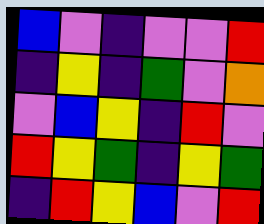[["blue", "violet", "indigo", "violet", "violet", "red"], ["indigo", "yellow", "indigo", "green", "violet", "orange"], ["violet", "blue", "yellow", "indigo", "red", "violet"], ["red", "yellow", "green", "indigo", "yellow", "green"], ["indigo", "red", "yellow", "blue", "violet", "red"]]